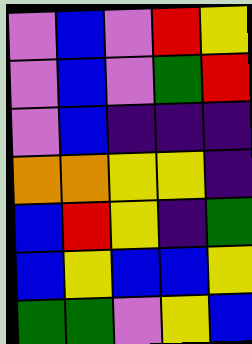[["violet", "blue", "violet", "red", "yellow"], ["violet", "blue", "violet", "green", "red"], ["violet", "blue", "indigo", "indigo", "indigo"], ["orange", "orange", "yellow", "yellow", "indigo"], ["blue", "red", "yellow", "indigo", "green"], ["blue", "yellow", "blue", "blue", "yellow"], ["green", "green", "violet", "yellow", "blue"]]